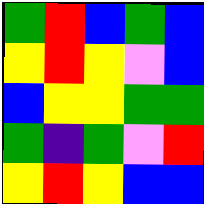[["green", "red", "blue", "green", "blue"], ["yellow", "red", "yellow", "violet", "blue"], ["blue", "yellow", "yellow", "green", "green"], ["green", "indigo", "green", "violet", "red"], ["yellow", "red", "yellow", "blue", "blue"]]